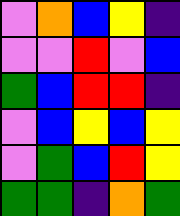[["violet", "orange", "blue", "yellow", "indigo"], ["violet", "violet", "red", "violet", "blue"], ["green", "blue", "red", "red", "indigo"], ["violet", "blue", "yellow", "blue", "yellow"], ["violet", "green", "blue", "red", "yellow"], ["green", "green", "indigo", "orange", "green"]]